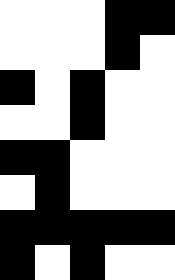[["white", "white", "white", "black", "black"], ["white", "white", "white", "black", "white"], ["black", "white", "black", "white", "white"], ["white", "white", "black", "white", "white"], ["black", "black", "white", "white", "white"], ["white", "black", "white", "white", "white"], ["black", "black", "black", "black", "black"], ["black", "white", "black", "white", "white"]]